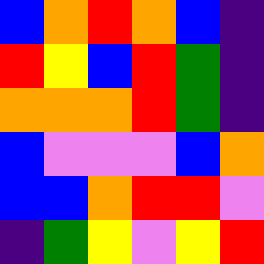[["blue", "orange", "red", "orange", "blue", "indigo"], ["red", "yellow", "blue", "red", "green", "indigo"], ["orange", "orange", "orange", "red", "green", "indigo"], ["blue", "violet", "violet", "violet", "blue", "orange"], ["blue", "blue", "orange", "red", "red", "violet"], ["indigo", "green", "yellow", "violet", "yellow", "red"]]